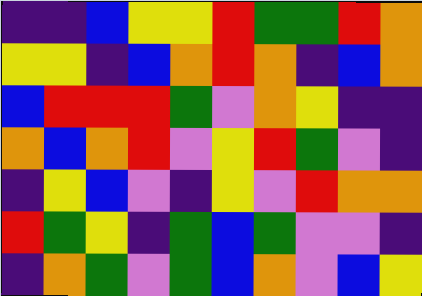[["indigo", "indigo", "blue", "yellow", "yellow", "red", "green", "green", "red", "orange"], ["yellow", "yellow", "indigo", "blue", "orange", "red", "orange", "indigo", "blue", "orange"], ["blue", "red", "red", "red", "green", "violet", "orange", "yellow", "indigo", "indigo"], ["orange", "blue", "orange", "red", "violet", "yellow", "red", "green", "violet", "indigo"], ["indigo", "yellow", "blue", "violet", "indigo", "yellow", "violet", "red", "orange", "orange"], ["red", "green", "yellow", "indigo", "green", "blue", "green", "violet", "violet", "indigo"], ["indigo", "orange", "green", "violet", "green", "blue", "orange", "violet", "blue", "yellow"]]